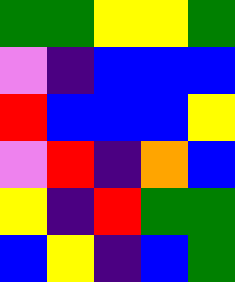[["green", "green", "yellow", "yellow", "green"], ["violet", "indigo", "blue", "blue", "blue"], ["red", "blue", "blue", "blue", "yellow"], ["violet", "red", "indigo", "orange", "blue"], ["yellow", "indigo", "red", "green", "green"], ["blue", "yellow", "indigo", "blue", "green"]]